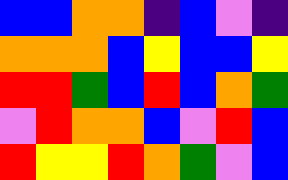[["blue", "blue", "orange", "orange", "indigo", "blue", "violet", "indigo"], ["orange", "orange", "orange", "blue", "yellow", "blue", "blue", "yellow"], ["red", "red", "green", "blue", "red", "blue", "orange", "green"], ["violet", "red", "orange", "orange", "blue", "violet", "red", "blue"], ["red", "yellow", "yellow", "red", "orange", "green", "violet", "blue"]]